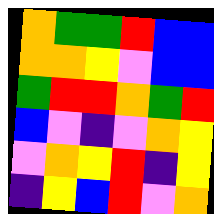[["orange", "green", "green", "red", "blue", "blue"], ["orange", "orange", "yellow", "violet", "blue", "blue"], ["green", "red", "red", "orange", "green", "red"], ["blue", "violet", "indigo", "violet", "orange", "yellow"], ["violet", "orange", "yellow", "red", "indigo", "yellow"], ["indigo", "yellow", "blue", "red", "violet", "orange"]]